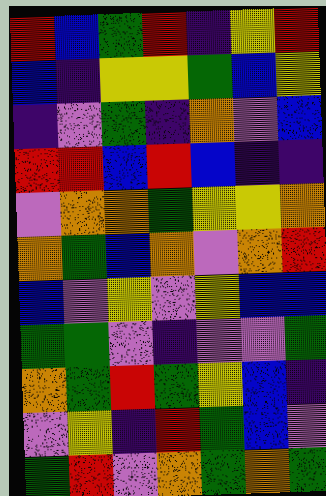[["red", "blue", "green", "red", "indigo", "yellow", "red"], ["blue", "indigo", "yellow", "yellow", "green", "blue", "yellow"], ["indigo", "violet", "green", "indigo", "orange", "violet", "blue"], ["red", "red", "blue", "red", "blue", "indigo", "indigo"], ["violet", "orange", "orange", "green", "yellow", "yellow", "orange"], ["orange", "green", "blue", "orange", "violet", "orange", "red"], ["blue", "violet", "yellow", "violet", "yellow", "blue", "blue"], ["green", "green", "violet", "indigo", "violet", "violet", "green"], ["orange", "green", "red", "green", "yellow", "blue", "indigo"], ["violet", "yellow", "indigo", "red", "green", "blue", "violet"], ["green", "red", "violet", "orange", "green", "orange", "green"]]